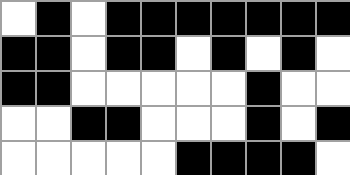[["white", "black", "white", "black", "black", "black", "black", "black", "black", "black"], ["black", "black", "white", "black", "black", "white", "black", "white", "black", "white"], ["black", "black", "white", "white", "white", "white", "white", "black", "white", "white"], ["white", "white", "black", "black", "white", "white", "white", "black", "white", "black"], ["white", "white", "white", "white", "white", "black", "black", "black", "black", "white"]]